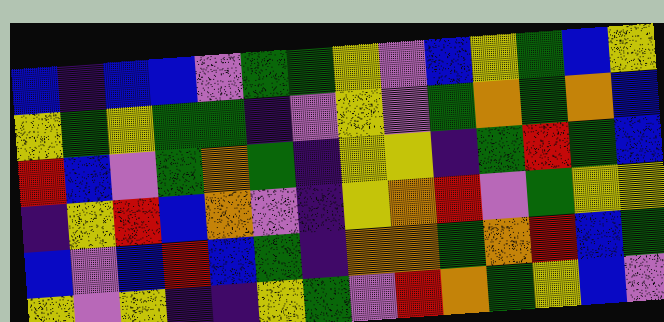[["blue", "indigo", "blue", "blue", "violet", "green", "green", "yellow", "violet", "blue", "yellow", "green", "blue", "yellow"], ["yellow", "green", "yellow", "green", "green", "indigo", "violet", "yellow", "violet", "green", "orange", "green", "orange", "blue"], ["red", "blue", "violet", "green", "orange", "green", "indigo", "yellow", "yellow", "indigo", "green", "red", "green", "blue"], ["indigo", "yellow", "red", "blue", "orange", "violet", "indigo", "yellow", "orange", "red", "violet", "green", "yellow", "yellow"], ["blue", "violet", "blue", "red", "blue", "green", "indigo", "orange", "orange", "green", "orange", "red", "blue", "green"], ["yellow", "violet", "yellow", "indigo", "indigo", "yellow", "green", "violet", "red", "orange", "green", "yellow", "blue", "violet"]]